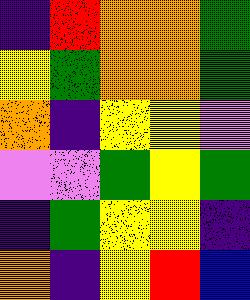[["indigo", "red", "orange", "orange", "green"], ["yellow", "green", "orange", "orange", "green"], ["orange", "indigo", "yellow", "yellow", "violet"], ["violet", "violet", "green", "yellow", "green"], ["indigo", "green", "yellow", "yellow", "indigo"], ["orange", "indigo", "yellow", "red", "blue"]]